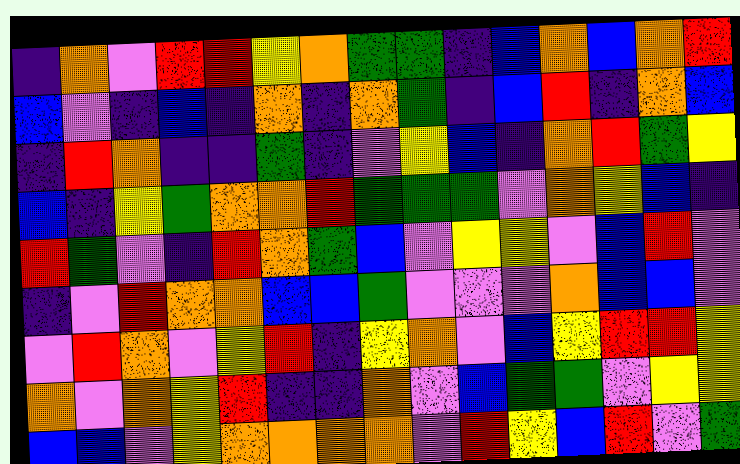[["indigo", "orange", "violet", "red", "red", "yellow", "orange", "green", "green", "indigo", "blue", "orange", "blue", "orange", "red"], ["blue", "violet", "indigo", "blue", "indigo", "orange", "indigo", "orange", "green", "indigo", "blue", "red", "indigo", "orange", "blue"], ["indigo", "red", "orange", "indigo", "indigo", "green", "indigo", "violet", "yellow", "blue", "indigo", "orange", "red", "green", "yellow"], ["blue", "indigo", "yellow", "green", "orange", "orange", "red", "green", "green", "green", "violet", "orange", "yellow", "blue", "indigo"], ["red", "green", "violet", "indigo", "red", "orange", "green", "blue", "violet", "yellow", "yellow", "violet", "blue", "red", "violet"], ["indigo", "violet", "red", "orange", "orange", "blue", "blue", "green", "violet", "violet", "violet", "orange", "blue", "blue", "violet"], ["violet", "red", "orange", "violet", "yellow", "red", "indigo", "yellow", "orange", "violet", "blue", "yellow", "red", "red", "yellow"], ["orange", "violet", "orange", "yellow", "red", "indigo", "indigo", "orange", "violet", "blue", "green", "green", "violet", "yellow", "yellow"], ["blue", "blue", "violet", "yellow", "orange", "orange", "orange", "orange", "violet", "red", "yellow", "blue", "red", "violet", "green"]]